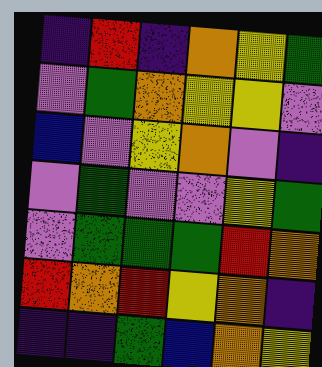[["indigo", "red", "indigo", "orange", "yellow", "green"], ["violet", "green", "orange", "yellow", "yellow", "violet"], ["blue", "violet", "yellow", "orange", "violet", "indigo"], ["violet", "green", "violet", "violet", "yellow", "green"], ["violet", "green", "green", "green", "red", "orange"], ["red", "orange", "red", "yellow", "orange", "indigo"], ["indigo", "indigo", "green", "blue", "orange", "yellow"]]